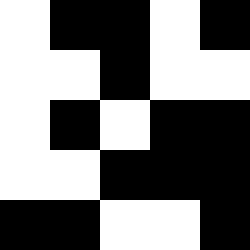[["white", "black", "black", "white", "black"], ["white", "white", "black", "white", "white"], ["white", "black", "white", "black", "black"], ["white", "white", "black", "black", "black"], ["black", "black", "white", "white", "black"]]